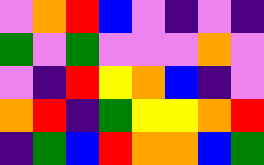[["violet", "orange", "red", "blue", "violet", "indigo", "violet", "indigo"], ["green", "violet", "green", "violet", "violet", "violet", "orange", "violet"], ["violet", "indigo", "red", "yellow", "orange", "blue", "indigo", "violet"], ["orange", "red", "indigo", "green", "yellow", "yellow", "orange", "red"], ["indigo", "green", "blue", "red", "orange", "orange", "blue", "green"]]